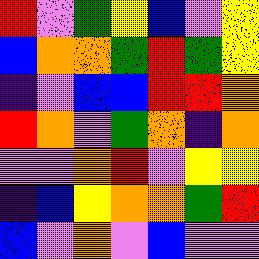[["red", "violet", "green", "yellow", "blue", "violet", "yellow"], ["blue", "orange", "orange", "green", "red", "green", "yellow"], ["indigo", "violet", "blue", "blue", "red", "red", "orange"], ["red", "orange", "violet", "green", "orange", "indigo", "orange"], ["violet", "violet", "orange", "red", "violet", "yellow", "yellow"], ["indigo", "blue", "yellow", "orange", "orange", "green", "red"], ["blue", "violet", "orange", "violet", "blue", "violet", "violet"]]